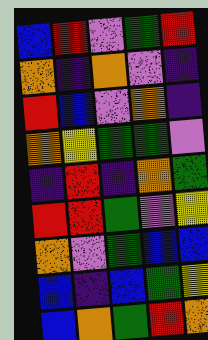[["blue", "red", "violet", "green", "red"], ["orange", "indigo", "orange", "violet", "indigo"], ["red", "blue", "violet", "orange", "indigo"], ["orange", "yellow", "green", "green", "violet"], ["indigo", "red", "indigo", "orange", "green"], ["red", "red", "green", "violet", "yellow"], ["orange", "violet", "green", "blue", "blue"], ["blue", "indigo", "blue", "green", "yellow"], ["blue", "orange", "green", "red", "orange"]]